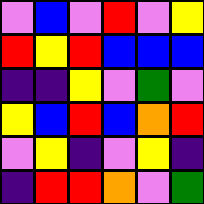[["violet", "blue", "violet", "red", "violet", "yellow"], ["red", "yellow", "red", "blue", "blue", "blue"], ["indigo", "indigo", "yellow", "violet", "green", "violet"], ["yellow", "blue", "red", "blue", "orange", "red"], ["violet", "yellow", "indigo", "violet", "yellow", "indigo"], ["indigo", "red", "red", "orange", "violet", "green"]]